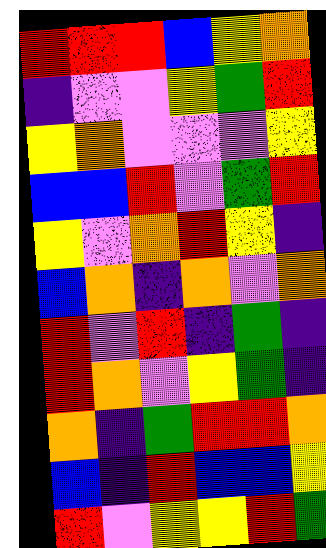[["red", "red", "red", "blue", "yellow", "orange"], ["indigo", "violet", "violet", "yellow", "green", "red"], ["yellow", "orange", "violet", "violet", "violet", "yellow"], ["blue", "blue", "red", "violet", "green", "red"], ["yellow", "violet", "orange", "red", "yellow", "indigo"], ["blue", "orange", "indigo", "orange", "violet", "orange"], ["red", "violet", "red", "indigo", "green", "indigo"], ["red", "orange", "violet", "yellow", "green", "indigo"], ["orange", "indigo", "green", "red", "red", "orange"], ["blue", "indigo", "red", "blue", "blue", "yellow"], ["red", "violet", "yellow", "yellow", "red", "green"]]